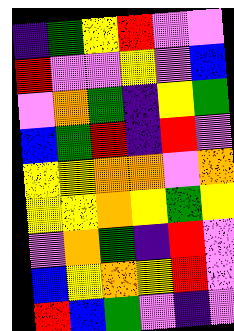[["indigo", "green", "yellow", "red", "violet", "violet"], ["red", "violet", "violet", "yellow", "violet", "blue"], ["violet", "orange", "green", "indigo", "yellow", "green"], ["blue", "green", "red", "indigo", "red", "violet"], ["yellow", "yellow", "orange", "orange", "violet", "orange"], ["yellow", "yellow", "orange", "yellow", "green", "yellow"], ["violet", "orange", "green", "indigo", "red", "violet"], ["blue", "yellow", "orange", "yellow", "red", "violet"], ["red", "blue", "green", "violet", "indigo", "violet"]]